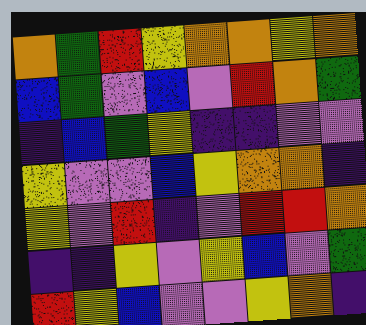[["orange", "green", "red", "yellow", "orange", "orange", "yellow", "orange"], ["blue", "green", "violet", "blue", "violet", "red", "orange", "green"], ["indigo", "blue", "green", "yellow", "indigo", "indigo", "violet", "violet"], ["yellow", "violet", "violet", "blue", "yellow", "orange", "orange", "indigo"], ["yellow", "violet", "red", "indigo", "violet", "red", "red", "orange"], ["indigo", "indigo", "yellow", "violet", "yellow", "blue", "violet", "green"], ["red", "yellow", "blue", "violet", "violet", "yellow", "orange", "indigo"]]